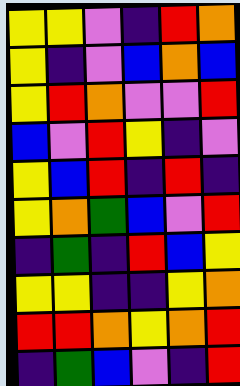[["yellow", "yellow", "violet", "indigo", "red", "orange"], ["yellow", "indigo", "violet", "blue", "orange", "blue"], ["yellow", "red", "orange", "violet", "violet", "red"], ["blue", "violet", "red", "yellow", "indigo", "violet"], ["yellow", "blue", "red", "indigo", "red", "indigo"], ["yellow", "orange", "green", "blue", "violet", "red"], ["indigo", "green", "indigo", "red", "blue", "yellow"], ["yellow", "yellow", "indigo", "indigo", "yellow", "orange"], ["red", "red", "orange", "yellow", "orange", "red"], ["indigo", "green", "blue", "violet", "indigo", "red"]]